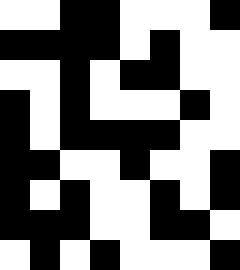[["white", "white", "black", "black", "white", "white", "white", "black"], ["black", "black", "black", "black", "white", "black", "white", "white"], ["white", "white", "black", "white", "black", "black", "white", "white"], ["black", "white", "black", "white", "white", "white", "black", "white"], ["black", "white", "black", "black", "black", "black", "white", "white"], ["black", "black", "white", "white", "black", "white", "white", "black"], ["black", "white", "black", "white", "white", "black", "white", "black"], ["black", "black", "black", "white", "white", "black", "black", "white"], ["white", "black", "white", "black", "white", "white", "white", "black"]]